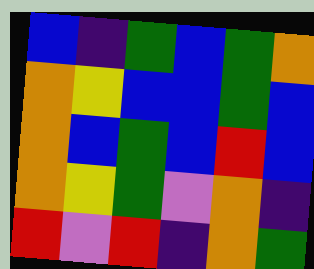[["blue", "indigo", "green", "blue", "green", "orange"], ["orange", "yellow", "blue", "blue", "green", "blue"], ["orange", "blue", "green", "blue", "red", "blue"], ["orange", "yellow", "green", "violet", "orange", "indigo"], ["red", "violet", "red", "indigo", "orange", "green"]]